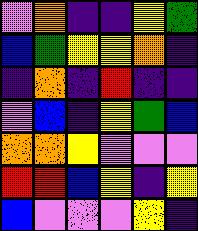[["violet", "orange", "indigo", "indigo", "yellow", "green"], ["blue", "green", "yellow", "yellow", "orange", "indigo"], ["indigo", "orange", "indigo", "red", "indigo", "indigo"], ["violet", "blue", "indigo", "yellow", "green", "blue"], ["orange", "orange", "yellow", "violet", "violet", "violet"], ["red", "red", "blue", "yellow", "indigo", "yellow"], ["blue", "violet", "violet", "violet", "yellow", "indigo"]]